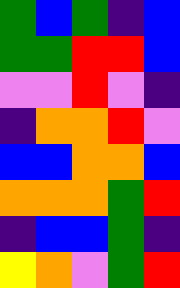[["green", "blue", "green", "indigo", "blue"], ["green", "green", "red", "red", "blue"], ["violet", "violet", "red", "violet", "indigo"], ["indigo", "orange", "orange", "red", "violet"], ["blue", "blue", "orange", "orange", "blue"], ["orange", "orange", "orange", "green", "red"], ["indigo", "blue", "blue", "green", "indigo"], ["yellow", "orange", "violet", "green", "red"]]